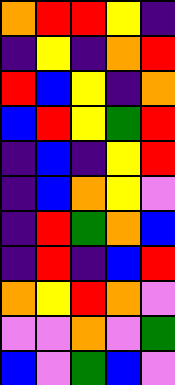[["orange", "red", "red", "yellow", "indigo"], ["indigo", "yellow", "indigo", "orange", "red"], ["red", "blue", "yellow", "indigo", "orange"], ["blue", "red", "yellow", "green", "red"], ["indigo", "blue", "indigo", "yellow", "red"], ["indigo", "blue", "orange", "yellow", "violet"], ["indigo", "red", "green", "orange", "blue"], ["indigo", "red", "indigo", "blue", "red"], ["orange", "yellow", "red", "orange", "violet"], ["violet", "violet", "orange", "violet", "green"], ["blue", "violet", "green", "blue", "violet"]]